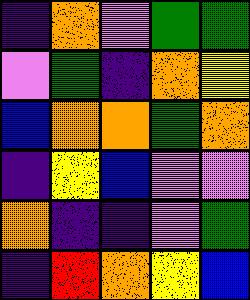[["indigo", "orange", "violet", "green", "green"], ["violet", "green", "indigo", "orange", "yellow"], ["blue", "orange", "orange", "green", "orange"], ["indigo", "yellow", "blue", "violet", "violet"], ["orange", "indigo", "indigo", "violet", "green"], ["indigo", "red", "orange", "yellow", "blue"]]